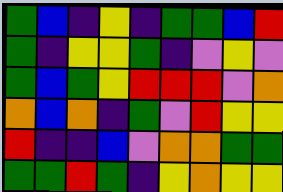[["green", "blue", "indigo", "yellow", "indigo", "green", "green", "blue", "red"], ["green", "indigo", "yellow", "yellow", "green", "indigo", "violet", "yellow", "violet"], ["green", "blue", "green", "yellow", "red", "red", "red", "violet", "orange"], ["orange", "blue", "orange", "indigo", "green", "violet", "red", "yellow", "yellow"], ["red", "indigo", "indigo", "blue", "violet", "orange", "orange", "green", "green"], ["green", "green", "red", "green", "indigo", "yellow", "orange", "yellow", "yellow"]]